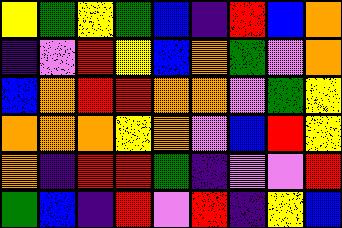[["yellow", "green", "yellow", "green", "blue", "indigo", "red", "blue", "orange"], ["indigo", "violet", "red", "yellow", "blue", "orange", "green", "violet", "orange"], ["blue", "orange", "red", "red", "orange", "orange", "violet", "green", "yellow"], ["orange", "orange", "orange", "yellow", "orange", "violet", "blue", "red", "yellow"], ["orange", "indigo", "red", "red", "green", "indigo", "violet", "violet", "red"], ["green", "blue", "indigo", "red", "violet", "red", "indigo", "yellow", "blue"]]